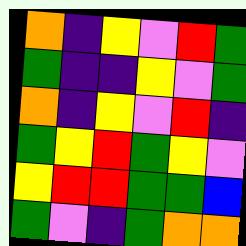[["orange", "indigo", "yellow", "violet", "red", "green"], ["green", "indigo", "indigo", "yellow", "violet", "green"], ["orange", "indigo", "yellow", "violet", "red", "indigo"], ["green", "yellow", "red", "green", "yellow", "violet"], ["yellow", "red", "red", "green", "green", "blue"], ["green", "violet", "indigo", "green", "orange", "orange"]]